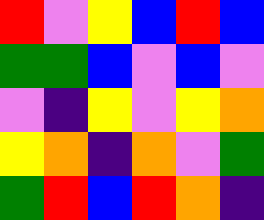[["red", "violet", "yellow", "blue", "red", "blue"], ["green", "green", "blue", "violet", "blue", "violet"], ["violet", "indigo", "yellow", "violet", "yellow", "orange"], ["yellow", "orange", "indigo", "orange", "violet", "green"], ["green", "red", "blue", "red", "orange", "indigo"]]